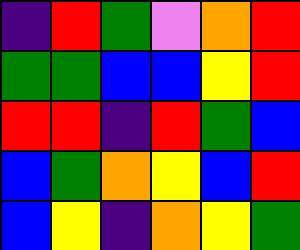[["indigo", "red", "green", "violet", "orange", "red"], ["green", "green", "blue", "blue", "yellow", "red"], ["red", "red", "indigo", "red", "green", "blue"], ["blue", "green", "orange", "yellow", "blue", "red"], ["blue", "yellow", "indigo", "orange", "yellow", "green"]]